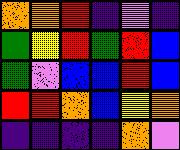[["orange", "orange", "red", "indigo", "violet", "indigo"], ["green", "yellow", "red", "green", "red", "blue"], ["green", "violet", "blue", "blue", "red", "blue"], ["red", "red", "orange", "blue", "yellow", "orange"], ["indigo", "indigo", "indigo", "indigo", "orange", "violet"]]